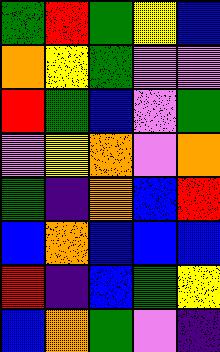[["green", "red", "green", "yellow", "blue"], ["orange", "yellow", "green", "violet", "violet"], ["red", "green", "blue", "violet", "green"], ["violet", "yellow", "orange", "violet", "orange"], ["green", "indigo", "orange", "blue", "red"], ["blue", "orange", "blue", "blue", "blue"], ["red", "indigo", "blue", "green", "yellow"], ["blue", "orange", "green", "violet", "indigo"]]